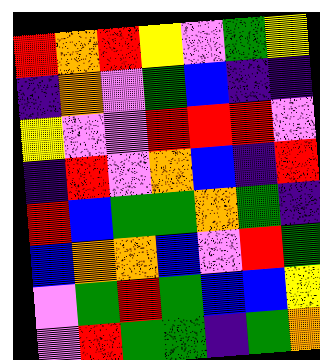[["red", "orange", "red", "yellow", "violet", "green", "yellow"], ["indigo", "orange", "violet", "green", "blue", "indigo", "indigo"], ["yellow", "violet", "violet", "red", "red", "red", "violet"], ["indigo", "red", "violet", "orange", "blue", "indigo", "red"], ["red", "blue", "green", "green", "orange", "green", "indigo"], ["blue", "orange", "orange", "blue", "violet", "red", "green"], ["violet", "green", "red", "green", "blue", "blue", "yellow"], ["violet", "red", "green", "green", "indigo", "green", "orange"]]